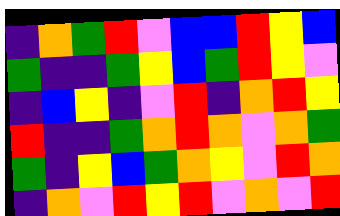[["indigo", "orange", "green", "red", "violet", "blue", "blue", "red", "yellow", "blue"], ["green", "indigo", "indigo", "green", "yellow", "blue", "green", "red", "yellow", "violet"], ["indigo", "blue", "yellow", "indigo", "violet", "red", "indigo", "orange", "red", "yellow"], ["red", "indigo", "indigo", "green", "orange", "red", "orange", "violet", "orange", "green"], ["green", "indigo", "yellow", "blue", "green", "orange", "yellow", "violet", "red", "orange"], ["indigo", "orange", "violet", "red", "yellow", "red", "violet", "orange", "violet", "red"]]